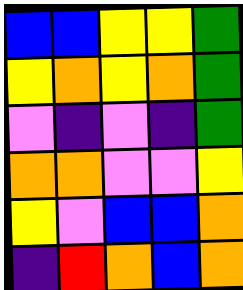[["blue", "blue", "yellow", "yellow", "green"], ["yellow", "orange", "yellow", "orange", "green"], ["violet", "indigo", "violet", "indigo", "green"], ["orange", "orange", "violet", "violet", "yellow"], ["yellow", "violet", "blue", "blue", "orange"], ["indigo", "red", "orange", "blue", "orange"]]